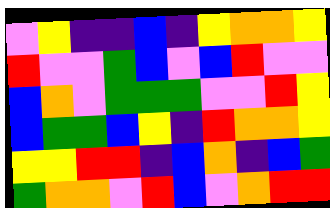[["violet", "yellow", "indigo", "indigo", "blue", "indigo", "yellow", "orange", "orange", "yellow"], ["red", "violet", "violet", "green", "blue", "violet", "blue", "red", "violet", "violet"], ["blue", "orange", "violet", "green", "green", "green", "violet", "violet", "red", "yellow"], ["blue", "green", "green", "blue", "yellow", "indigo", "red", "orange", "orange", "yellow"], ["yellow", "yellow", "red", "red", "indigo", "blue", "orange", "indigo", "blue", "green"], ["green", "orange", "orange", "violet", "red", "blue", "violet", "orange", "red", "red"]]